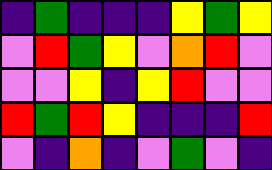[["indigo", "green", "indigo", "indigo", "indigo", "yellow", "green", "yellow"], ["violet", "red", "green", "yellow", "violet", "orange", "red", "violet"], ["violet", "violet", "yellow", "indigo", "yellow", "red", "violet", "violet"], ["red", "green", "red", "yellow", "indigo", "indigo", "indigo", "red"], ["violet", "indigo", "orange", "indigo", "violet", "green", "violet", "indigo"]]